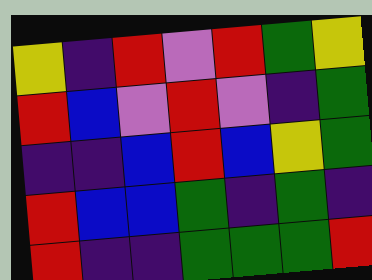[["yellow", "indigo", "red", "violet", "red", "green", "yellow"], ["red", "blue", "violet", "red", "violet", "indigo", "green"], ["indigo", "indigo", "blue", "red", "blue", "yellow", "green"], ["red", "blue", "blue", "green", "indigo", "green", "indigo"], ["red", "indigo", "indigo", "green", "green", "green", "red"]]